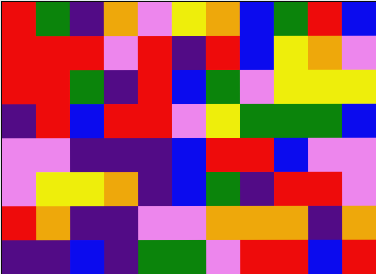[["red", "green", "indigo", "orange", "violet", "yellow", "orange", "blue", "green", "red", "blue"], ["red", "red", "red", "violet", "red", "indigo", "red", "blue", "yellow", "orange", "violet"], ["red", "red", "green", "indigo", "red", "blue", "green", "violet", "yellow", "yellow", "yellow"], ["indigo", "red", "blue", "red", "red", "violet", "yellow", "green", "green", "green", "blue"], ["violet", "violet", "indigo", "indigo", "indigo", "blue", "red", "red", "blue", "violet", "violet"], ["violet", "yellow", "yellow", "orange", "indigo", "blue", "green", "indigo", "red", "red", "violet"], ["red", "orange", "indigo", "indigo", "violet", "violet", "orange", "orange", "orange", "indigo", "orange"], ["indigo", "indigo", "blue", "indigo", "green", "green", "violet", "red", "red", "blue", "red"]]